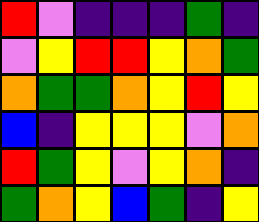[["red", "violet", "indigo", "indigo", "indigo", "green", "indigo"], ["violet", "yellow", "red", "red", "yellow", "orange", "green"], ["orange", "green", "green", "orange", "yellow", "red", "yellow"], ["blue", "indigo", "yellow", "yellow", "yellow", "violet", "orange"], ["red", "green", "yellow", "violet", "yellow", "orange", "indigo"], ["green", "orange", "yellow", "blue", "green", "indigo", "yellow"]]